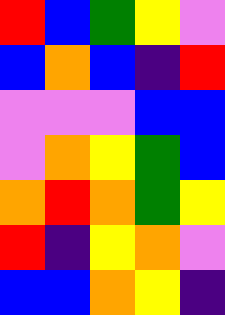[["red", "blue", "green", "yellow", "violet"], ["blue", "orange", "blue", "indigo", "red"], ["violet", "violet", "violet", "blue", "blue"], ["violet", "orange", "yellow", "green", "blue"], ["orange", "red", "orange", "green", "yellow"], ["red", "indigo", "yellow", "orange", "violet"], ["blue", "blue", "orange", "yellow", "indigo"]]